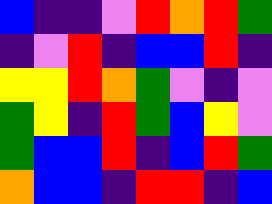[["blue", "indigo", "indigo", "violet", "red", "orange", "red", "green"], ["indigo", "violet", "red", "indigo", "blue", "blue", "red", "indigo"], ["yellow", "yellow", "red", "orange", "green", "violet", "indigo", "violet"], ["green", "yellow", "indigo", "red", "green", "blue", "yellow", "violet"], ["green", "blue", "blue", "red", "indigo", "blue", "red", "green"], ["orange", "blue", "blue", "indigo", "red", "red", "indigo", "blue"]]